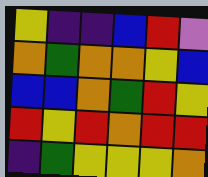[["yellow", "indigo", "indigo", "blue", "red", "violet"], ["orange", "green", "orange", "orange", "yellow", "blue"], ["blue", "blue", "orange", "green", "red", "yellow"], ["red", "yellow", "red", "orange", "red", "red"], ["indigo", "green", "yellow", "yellow", "yellow", "orange"]]